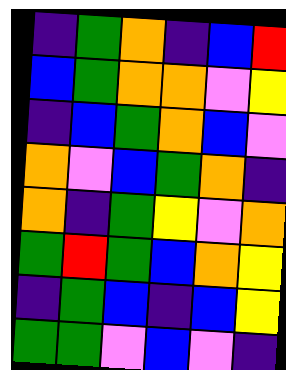[["indigo", "green", "orange", "indigo", "blue", "red"], ["blue", "green", "orange", "orange", "violet", "yellow"], ["indigo", "blue", "green", "orange", "blue", "violet"], ["orange", "violet", "blue", "green", "orange", "indigo"], ["orange", "indigo", "green", "yellow", "violet", "orange"], ["green", "red", "green", "blue", "orange", "yellow"], ["indigo", "green", "blue", "indigo", "blue", "yellow"], ["green", "green", "violet", "blue", "violet", "indigo"]]